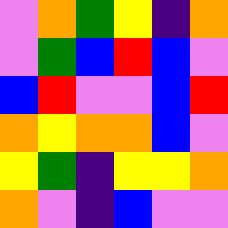[["violet", "orange", "green", "yellow", "indigo", "orange"], ["violet", "green", "blue", "red", "blue", "violet"], ["blue", "red", "violet", "violet", "blue", "red"], ["orange", "yellow", "orange", "orange", "blue", "violet"], ["yellow", "green", "indigo", "yellow", "yellow", "orange"], ["orange", "violet", "indigo", "blue", "violet", "violet"]]